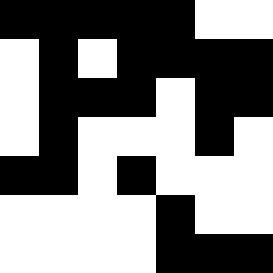[["black", "black", "black", "black", "black", "white", "white"], ["white", "black", "white", "black", "black", "black", "black"], ["white", "black", "black", "black", "white", "black", "black"], ["white", "black", "white", "white", "white", "black", "white"], ["black", "black", "white", "black", "white", "white", "white"], ["white", "white", "white", "white", "black", "white", "white"], ["white", "white", "white", "white", "black", "black", "black"]]